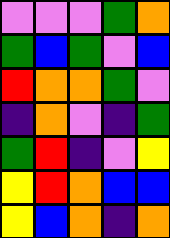[["violet", "violet", "violet", "green", "orange"], ["green", "blue", "green", "violet", "blue"], ["red", "orange", "orange", "green", "violet"], ["indigo", "orange", "violet", "indigo", "green"], ["green", "red", "indigo", "violet", "yellow"], ["yellow", "red", "orange", "blue", "blue"], ["yellow", "blue", "orange", "indigo", "orange"]]